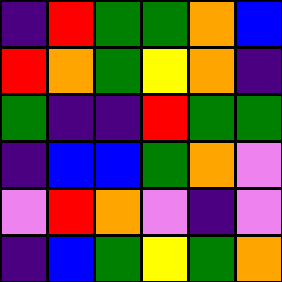[["indigo", "red", "green", "green", "orange", "blue"], ["red", "orange", "green", "yellow", "orange", "indigo"], ["green", "indigo", "indigo", "red", "green", "green"], ["indigo", "blue", "blue", "green", "orange", "violet"], ["violet", "red", "orange", "violet", "indigo", "violet"], ["indigo", "blue", "green", "yellow", "green", "orange"]]